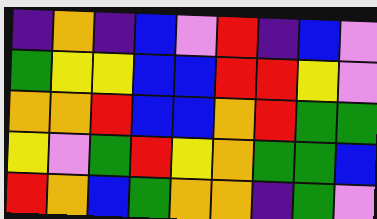[["indigo", "orange", "indigo", "blue", "violet", "red", "indigo", "blue", "violet"], ["green", "yellow", "yellow", "blue", "blue", "red", "red", "yellow", "violet"], ["orange", "orange", "red", "blue", "blue", "orange", "red", "green", "green"], ["yellow", "violet", "green", "red", "yellow", "orange", "green", "green", "blue"], ["red", "orange", "blue", "green", "orange", "orange", "indigo", "green", "violet"]]